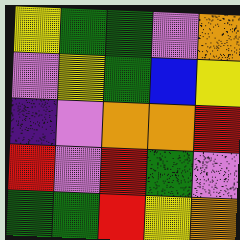[["yellow", "green", "green", "violet", "orange"], ["violet", "yellow", "green", "blue", "yellow"], ["indigo", "violet", "orange", "orange", "red"], ["red", "violet", "red", "green", "violet"], ["green", "green", "red", "yellow", "orange"]]